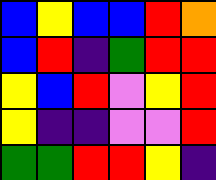[["blue", "yellow", "blue", "blue", "red", "orange"], ["blue", "red", "indigo", "green", "red", "red"], ["yellow", "blue", "red", "violet", "yellow", "red"], ["yellow", "indigo", "indigo", "violet", "violet", "red"], ["green", "green", "red", "red", "yellow", "indigo"]]